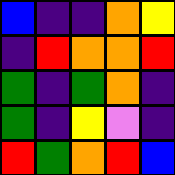[["blue", "indigo", "indigo", "orange", "yellow"], ["indigo", "red", "orange", "orange", "red"], ["green", "indigo", "green", "orange", "indigo"], ["green", "indigo", "yellow", "violet", "indigo"], ["red", "green", "orange", "red", "blue"]]